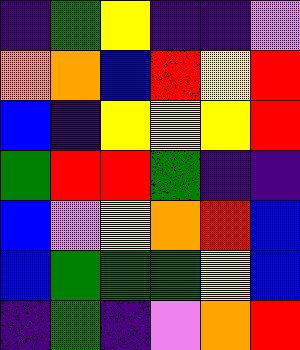[["indigo", "green", "yellow", "indigo", "indigo", "violet"], ["orange", "orange", "blue", "red", "yellow", "red"], ["blue", "indigo", "yellow", "yellow", "yellow", "red"], ["green", "red", "red", "green", "indigo", "indigo"], ["blue", "violet", "yellow", "orange", "red", "blue"], ["blue", "green", "green", "green", "yellow", "blue"], ["indigo", "green", "indigo", "violet", "orange", "red"]]